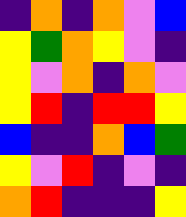[["indigo", "orange", "indigo", "orange", "violet", "blue"], ["yellow", "green", "orange", "yellow", "violet", "indigo"], ["yellow", "violet", "orange", "indigo", "orange", "violet"], ["yellow", "red", "indigo", "red", "red", "yellow"], ["blue", "indigo", "indigo", "orange", "blue", "green"], ["yellow", "violet", "red", "indigo", "violet", "indigo"], ["orange", "red", "indigo", "indigo", "indigo", "yellow"]]